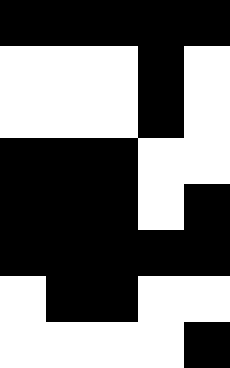[["black", "black", "black", "black", "black"], ["white", "white", "white", "black", "white"], ["white", "white", "white", "black", "white"], ["black", "black", "black", "white", "white"], ["black", "black", "black", "white", "black"], ["black", "black", "black", "black", "black"], ["white", "black", "black", "white", "white"], ["white", "white", "white", "white", "black"]]